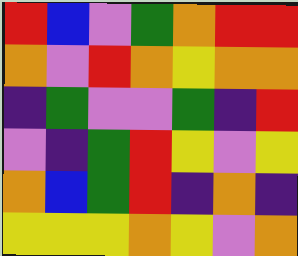[["red", "blue", "violet", "green", "orange", "red", "red"], ["orange", "violet", "red", "orange", "yellow", "orange", "orange"], ["indigo", "green", "violet", "violet", "green", "indigo", "red"], ["violet", "indigo", "green", "red", "yellow", "violet", "yellow"], ["orange", "blue", "green", "red", "indigo", "orange", "indigo"], ["yellow", "yellow", "yellow", "orange", "yellow", "violet", "orange"]]